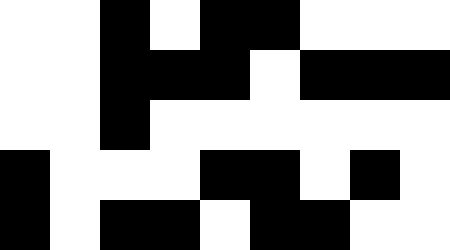[["white", "white", "black", "white", "black", "black", "white", "white", "white"], ["white", "white", "black", "black", "black", "white", "black", "black", "black"], ["white", "white", "black", "white", "white", "white", "white", "white", "white"], ["black", "white", "white", "white", "black", "black", "white", "black", "white"], ["black", "white", "black", "black", "white", "black", "black", "white", "white"]]